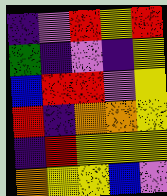[["indigo", "violet", "red", "yellow", "red"], ["green", "indigo", "violet", "indigo", "yellow"], ["blue", "red", "red", "violet", "yellow"], ["red", "indigo", "orange", "orange", "yellow"], ["indigo", "red", "yellow", "yellow", "yellow"], ["orange", "yellow", "yellow", "blue", "violet"]]